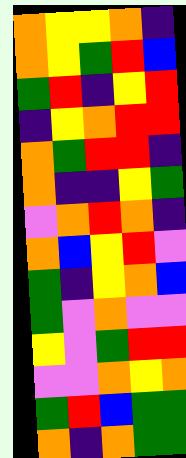[["orange", "yellow", "yellow", "orange", "indigo"], ["orange", "yellow", "green", "red", "blue"], ["green", "red", "indigo", "yellow", "red"], ["indigo", "yellow", "orange", "red", "red"], ["orange", "green", "red", "red", "indigo"], ["orange", "indigo", "indigo", "yellow", "green"], ["violet", "orange", "red", "orange", "indigo"], ["orange", "blue", "yellow", "red", "violet"], ["green", "indigo", "yellow", "orange", "blue"], ["green", "violet", "orange", "violet", "violet"], ["yellow", "violet", "green", "red", "red"], ["violet", "violet", "orange", "yellow", "orange"], ["green", "red", "blue", "green", "green"], ["orange", "indigo", "orange", "green", "green"]]